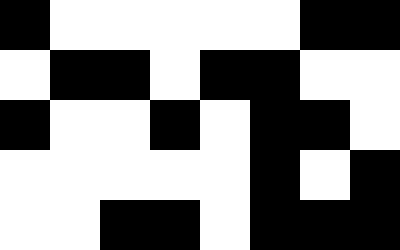[["black", "white", "white", "white", "white", "white", "black", "black"], ["white", "black", "black", "white", "black", "black", "white", "white"], ["black", "white", "white", "black", "white", "black", "black", "white"], ["white", "white", "white", "white", "white", "black", "white", "black"], ["white", "white", "black", "black", "white", "black", "black", "black"]]